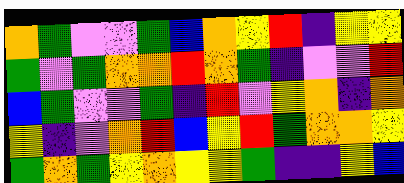[["orange", "green", "violet", "violet", "green", "blue", "orange", "yellow", "red", "indigo", "yellow", "yellow"], ["green", "violet", "green", "orange", "orange", "red", "orange", "green", "indigo", "violet", "violet", "red"], ["blue", "green", "violet", "violet", "green", "indigo", "red", "violet", "yellow", "orange", "indigo", "orange"], ["yellow", "indigo", "violet", "orange", "red", "blue", "yellow", "red", "green", "orange", "orange", "yellow"], ["green", "orange", "green", "yellow", "orange", "yellow", "yellow", "green", "indigo", "indigo", "yellow", "blue"]]